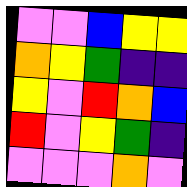[["violet", "violet", "blue", "yellow", "yellow"], ["orange", "yellow", "green", "indigo", "indigo"], ["yellow", "violet", "red", "orange", "blue"], ["red", "violet", "yellow", "green", "indigo"], ["violet", "violet", "violet", "orange", "violet"]]